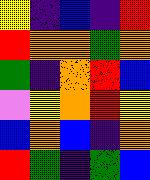[["yellow", "indigo", "blue", "indigo", "red"], ["red", "orange", "orange", "green", "orange"], ["green", "indigo", "orange", "red", "blue"], ["violet", "yellow", "orange", "red", "yellow"], ["blue", "orange", "blue", "indigo", "orange"], ["red", "green", "indigo", "green", "blue"]]